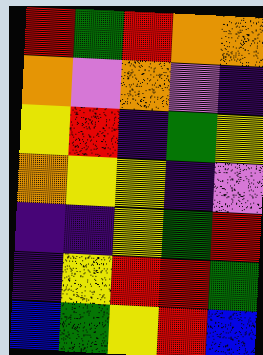[["red", "green", "red", "orange", "orange"], ["orange", "violet", "orange", "violet", "indigo"], ["yellow", "red", "indigo", "green", "yellow"], ["orange", "yellow", "yellow", "indigo", "violet"], ["indigo", "indigo", "yellow", "green", "red"], ["indigo", "yellow", "red", "red", "green"], ["blue", "green", "yellow", "red", "blue"]]